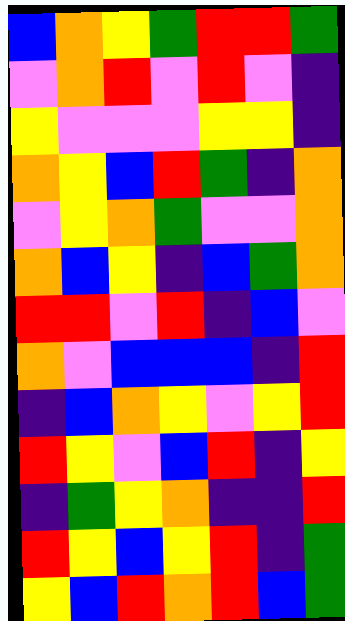[["blue", "orange", "yellow", "green", "red", "red", "green"], ["violet", "orange", "red", "violet", "red", "violet", "indigo"], ["yellow", "violet", "violet", "violet", "yellow", "yellow", "indigo"], ["orange", "yellow", "blue", "red", "green", "indigo", "orange"], ["violet", "yellow", "orange", "green", "violet", "violet", "orange"], ["orange", "blue", "yellow", "indigo", "blue", "green", "orange"], ["red", "red", "violet", "red", "indigo", "blue", "violet"], ["orange", "violet", "blue", "blue", "blue", "indigo", "red"], ["indigo", "blue", "orange", "yellow", "violet", "yellow", "red"], ["red", "yellow", "violet", "blue", "red", "indigo", "yellow"], ["indigo", "green", "yellow", "orange", "indigo", "indigo", "red"], ["red", "yellow", "blue", "yellow", "red", "indigo", "green"], ["yellow", "blue", "red", "orange", "red", "blue", "green"]]